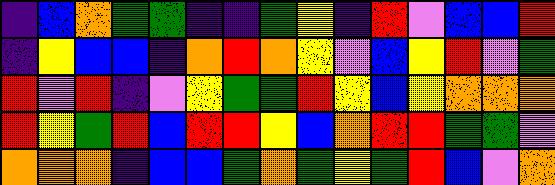[["indigo", "blue", "orange", "green", "green", "indigo", "indigo", "green", "yellow", "indigo", "red", "violet", "blue", "blue", "red"], ["indigo", "yellow", "blue", "blue", "indigo", "orange", "red", "orange", "yellow", "violet", "blue", "yellow", "red", "violet", "green"], ["red", "violet", "red", "indigo", "violet", "yellow", "green", "green", "red", "yellow", "blue", "yellow", "orange", "orange", "orange"], ["red", "yellow", "green", "red", "blue", "red", "red", "yellow", "blue", "orange", "red", "red", "green", "green", "violet"], ["orange", "orange", "orange", "indigo", "blue", "blue", "green", "orange", "green", "yellow", "green", "red", "blue", "violet", "orange"]]